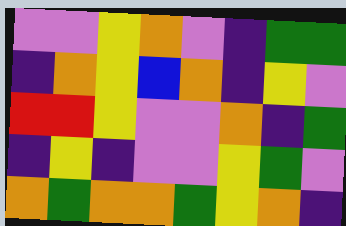[["violet", "violet", "yellow", "orange", "violet", "indigo", "green", "green"], ["indigo", "orange", "yellow", "blue", "orange", "indigo", "yellow", "violet"], ["red", "red", "yellow", "violet", "violet", "orange", "indigo", "green"], ["indigo", "yellow", "indigo", "violet", "violet", "yellow", "green", "violet"], ["orange", "green", "orange", "orange", "green", "yellow", "orange", "indigo"]]